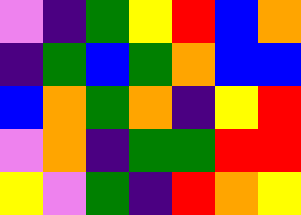[["violet", "indigo", "green", "yellow", "red", "blue", "orange"], ["indigo", "green", "blue", "green", "orange", "blue", "blue"], ["blue", "orange", "green", "orange", "indigo", "yellow", "red"], ["violet", "orange", "indigo", "green", "green", "red", "red"], ["yellow", "violet", "green", "indigo", "red", "orange", "yellow"]]